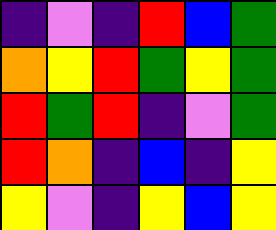[["indigo", "violet", "indigo", "red", "blue", "green"], ["orange", "yellow", "red", "green", "yellow", "green"], ["red", "green", "red", "indigo", "violet", "green"], ["red", "orange", "indigo", "blue", "indigo", "yellow"], ["yellow", "violet", "indigo", "yellow", "blue", "yellow"]]